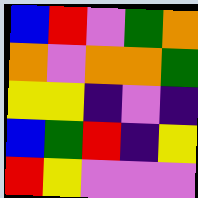[["blue", "red", "violet", "green", "orange"], ["orange", "violet", "orange", "orange", "green"], ["yellow", "yellow", "indigo", "violet", "indigo"], ["blue", "green", "red", "indigo", "yellow"], ["red", "yellow", "violet", "violet", "violet"]]